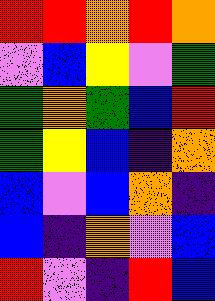[["red", "red", "orange", "red", "orange"], ["violet", "blue", "yellow", "violet", "green"], ["green", "orange", "green", "blue", "red"], ["green", "yellow", "blue", "indigo", "orange"], ["blue", "violet", "blue", "orange", "indigo"], ["blue", "indigo", "orange", "violet", "blue"], ["red", "violet", "indigo", "red", "blue"]]